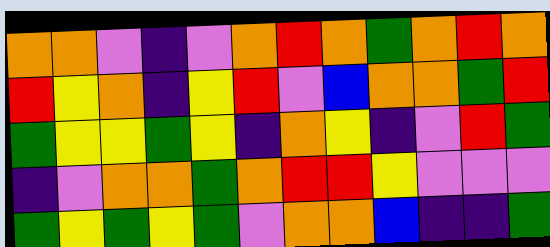[["orange", "orange", "violet", "indigo", "violet", "orange", "red", "orange", "green", "orange", "red", "orange"], ["red", "yellow", "orange", "indigo", "yellow", "red", "violet", "blue", "orange", "orange", "green", "red"], ["green", "yellow", "yellow", "green", "yellow", "indigo", "orange", "yellow", "indigo", "violet", "red", "green"], ["indigo", "violet", "orange", "orange", "green", "orange", "red", "red", "yellow", "violet", "violet", "violet"], ["green", "yellow", "green", "yellow", "green", "violet", "orange", "orange", "blue", "indigo", "indigo", "green"]]